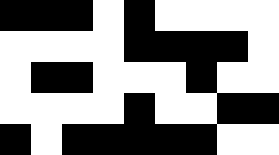[["black", "black", "black", "white", "black", "white", "white", "white", "white"], ["white", "white", "white", "white", "black", "black", "black", "black", "white"], ["white", "black", "black", "white", "white", "white", "black", "white", "white"], ["white", "white", "white", "white", "black", "white", "white", "black", "black"], ["black", "white", "black", "black", "black", "black", "black", "white", "white"]]